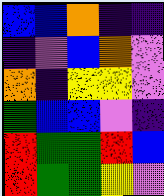[["blue", "blue", "orange", "indigo", "indigo"], ["indigo", "violet", "blue", "orange", "violet"], ["orange", "indigo", "yellow", "yellow", "violet"], ["green", "blue", "blue", "violet", "indigo"], ["red", "green", "green", "red", "blue"], ["red", "green", "green", "yellow", "violet"]]